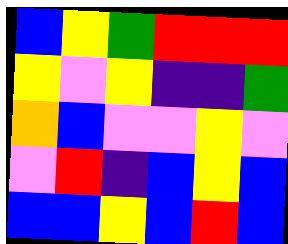[["blue", "yellow", "green", "red", "red", "red"], ["yellow", "violet", "yellow", "indigo", "indigo", "green"], ["orange", "blue", "violet", "violet", "yellow", "violet"], ["violet", "red", "indigo", "blue", "yellow", "blue"], ["blue", "blue", "yellow", "blue", "red", "blue"]]